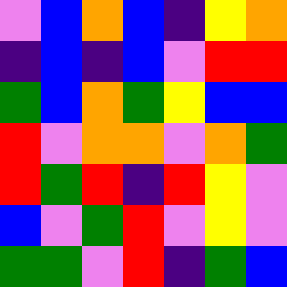[["violet", "blue", "orange", "blue", "indigo", "yellow", "orange"], ["indigo", "blue", "indigo", "blue", "violet", "red", "red"], ["green", "blue", "orange", "green", "yellow", "blue", "blue"], ["red", "violet", "orange", "orange", "violet", "orange", "green"], ["red", "green", "red", "indigo", "red", "yellow", "violet"], ["blue", "violet", "green", "red", "violet", "yellow", "violet"], ["green", "green", "violet", "red", "indigo", "green", "blue"]]